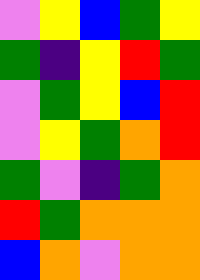[["violet", "yellow", "blue", "green", "yellow"], ["green", "indigo", "yellow", "red", "green"], ["violet", "green", "yellow", "blue", "red"], ["violet", "yellow", "green", "orange", "red"], ["green", "violet", "indigo", "green", "orange"], ["red", "green", "orange", "orange", "orange"], ["blue", "orange", "violet", "orange", "orange"]]